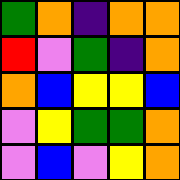[["green", "orange", "indigo", "orange", "orange"], ["red", "violet", "green", "indigo", "orange"], ["orange", "blue", "yellow", "yellow", "blue"], ["violet", "yellow", "green", "green", "orange"], ["violet", "blue", "violet", "yellow", "orange"]]